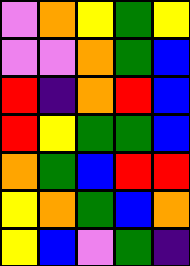[["violet", "orange", "yellow", "green", "yellow"], ["violet", "violet", "orange", "green", "blue"], ["red", "indigo", "orange", "red", "blue"], ["red", "yellow", "green", "green", "blue"], ["orange", "green", "blue", "red", "red"], ["yellow", "orange", "green", "blue", "orange"], ["yellow", "blue", "violet", "green", "indigo"]]